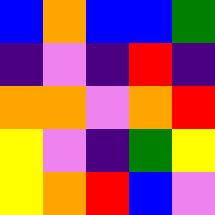[["blue", "orange", "blue", "blue", "green"], ["indigo", "violet", "indigo", "red", "indigo"], ["orange", "orange", "violet", "orange", "red"], ["yellow", "violet", "indigo", "green", "yellow"], ["yellow", "orange", "red", "blue", "violet"]]